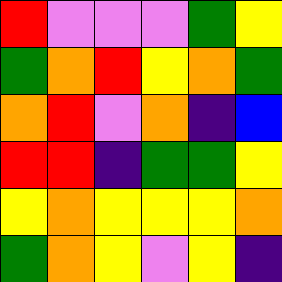[["red", "violet", "violet", "violet", "green", "yellow"], ["green", "orange", "red", "yellow", "orange", "green"], ["orange", "red", "violet", "orange", "indigo", "blue"], ["red", "red", "indigo", "green", "green", "yellow"], ["yellow", "orange", "yellow", "yellow", "yellow", "orange"], ["green", "orange", "yellow", "violet", "yellow", "indigo"]]